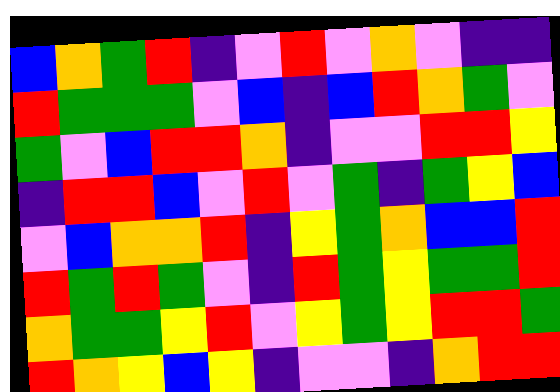[["blue", "orange", "green", "red", "indigo", "violet", "red", "violet", "orange", "violet", "indigo", "indigo"], ["red", "green", "green", "green", "violet", "blue", "indigo", "blue", "red", "orange", "green", "violet"], ["green", "violet", "blue", "red", "red", "orange", "indigo", "violet", "violet", "red", "red", "yellow"], ["indigo", "red", "red", "blue", "violet", "red", "violet", "green", "indigo", "green", "yellow", "blue"], ["violet", "blue", "orange", "orange", "red", "indigo", "yellow", "green", "orange", "blue", "blue", "red"], ["red", "green", "red", "green", "violet", "indigo", "red", "green", "yellow", "green", "green", "red"], ["orange", "green", "green", "yellow", "red", "violet", "yellow", "green", "yellow", "red", "red", "green"], ["red", "orange", "yellow", "blue", "yellow", "indigo", "violet", "violet", "indigo", "orange", "red", "red"]]